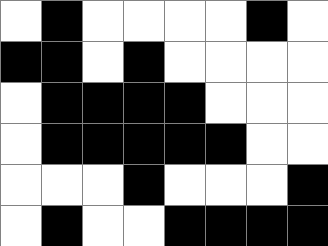[["white", "black", "white", "white", "white", "white", "black", "white"], ["black", "black", "white", "black", "white", "white", "white", "white"], ["white", "black", "black", "black", "black", "white", "white", "white"], ["white", "black", "black", "black", "black", "black", "white", "white"], ["white", "white", "white", "black", "white", "white", "white", "black"], ["white", "black", "white", "white", "black", "black", "black", "black"]]